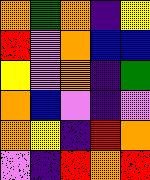[["orange", "green", "orange", "indigo", "yellow"], ["red", "violet", "orange", "blue", "blue"], ["yellow", "violet", "orange", "indigo", "green"], ["orange", "blue", "violet", "indigo", "violet"], ["orange", "yellow", "indigo", "red", "orange"], ["violet", "indigo", "red", "orange", "red"]]